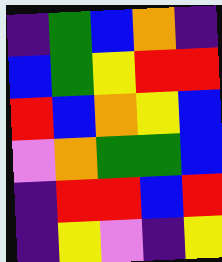[["indigo", "green", "blue", "orange", "indigo"], ["blue", "green", "yellow", "red", "red"], ["red", "blue", "orange", "yellow", "blue"], ["violet", "orange", "green", "green", "blue"], ["indigo", "red", "red", "blue", "red"], ["indigo", "yellow", "violet", "indigo", "yellow"]]